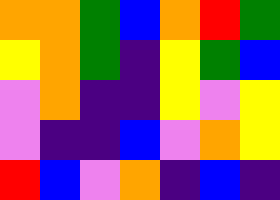[["orange", "orange", "green", "blue", "orange", "red", "green"], ["yellow", "orange", "green", "indigo", "yellow", "green", "blue"], ["violet", "orange", "indigo", "indigo", "yellow", "violet", "yellow"], ["violet", "indigo", "indigo", "blue", "violet", "orange", "yellow"], ["red", "blue", "violet", "orange", "indigo", "blue", "indigo"]]